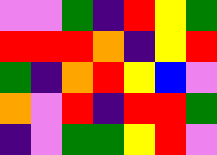[["violet", "violet", "green", "indigo", "red", "yellow", "green"], ["red", "red", "red", "orange", "indigo", "yellow", "red"], ["green", "indigo", "orange", "red", "yellow", "blue", "violet"], ["orange", "violet", "red", "indigo", "red", "red", "green"], ["indigo", "violet", "green", "green", "yellow", "red", "violet"]]